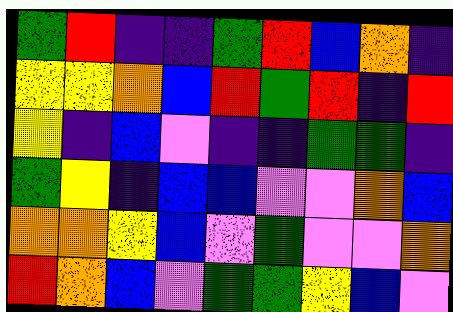[["green", "red", "indigo", "indigo", "green", "red", "blue", "orange", "indigo"], ["yellow", "yellow", "orange", "blue", "red", "green", "red", "indigo", "red"], ["yellow", "indigo", "blue", "violet", "indigo", "indigo", "green", "green", "indigo"], ["green", "yellow", "indigo", "blue", "blue", "violet", "violet", "orange", "blue"], ["orange", "orange", "yellow", "blue", "violet", "green", "violet", "violet", "orange"], ["red", "orange", "blue", "violet", "green", "green", "yellow", "blue", "violet"]]